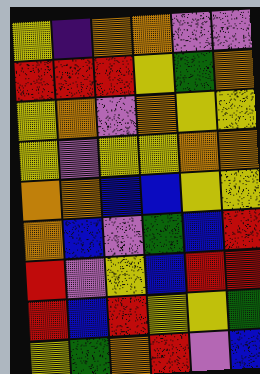[["yellow", "indigo", "orange", "orange", "violet", "violet"], ["red", "red", "red", "yellow", "green", "orange"], ["yellow", "orange", "violet", "orange", "yellow", "yellow"], ["yellow", "violet", "yellow", "yellow", "orange", "orange"], ["orange", "orange", "blue", "blue", "yellow", "yellow"], ["orange", "blue", "violet", "green", "blue", "red"], ["red", "violet", "yellow", "blue", "red", "red"], ["red", "blue", "red", "yellow", "yellow", "green"], ["yellow", "green", "orange", "red", "violet", "blue"]]